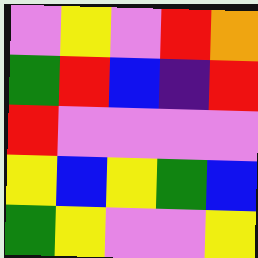[["violet", "yellow", "violet", "red", "orange"], ["green", "red", "blue", "indigo", "red"], ["red", "violet", "violet", "violet", "violet"], ["yellow", "blue", "yellow", "green", "blue"], ["green", "yellow", "violet", "violet", "yellow"]]